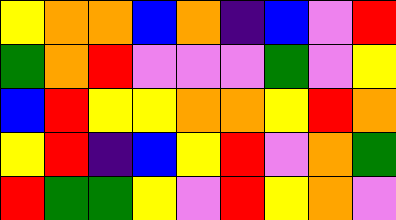[["yellow", "orange", "orange", "blue", "orange", "indigo", "blue", "violet", "red"], ["green", "orange", "red", "violet", "violet", "violet", "green", "violet", "yellow"], ["blue", "red", "yellow", "yellow", "orange", "orange", "yellow", "red", "orange"], ["yellow", "red", "indigo", "blue", "yellow", "red", "violet", "orange", "green"], ["red", "green", "green", "yellow", "violet", "red", "yellow", "orange", "violet"]]